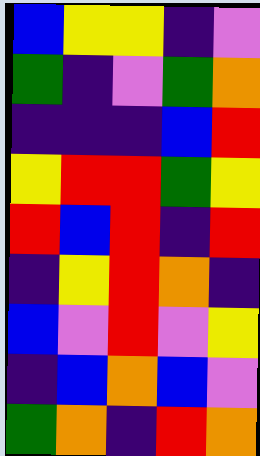[["blue", "yellow", "yellow", "indigo", "violet"], ["green", "indigo", "violet", "green", "orange"], ["indigo", "indigo", "indigo", "blue", "red"], ["yellow", "red", "red", "green", "yellow"], ["red", "blue", "red", "indigo", "red"], ["indigo", "yellow", "red", "orange", "indigo"], ["blue", "violet", "red", "violet", "yellow"], ["indigo", "blue", "orange", "blue", "violet"], ["green", "orange", "indigo", "red", "orange"]]